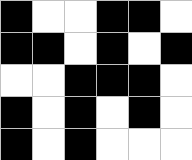[["black", "white", "white", "black", "black", "white"], ["black", "black", "white", "black", "white", "black"], ["white", "white", "black", "black", "black", "white"], ["black", "white", "black", "white", "black", "white"], ["black", "white", "black", "white", "white", "white"]]